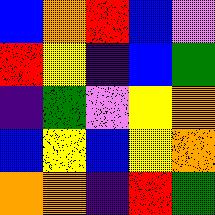[["blue", "orange", "red", "blue", "violet"], ["red", "yellow", "indigo", "blue", "green"], ["indigo", "green", "violet", "yellow", "orange"], ["blue", "yellow", "blue", "yellow", "orange"], ["orange", "orange", "indigo", "red", "green"]]